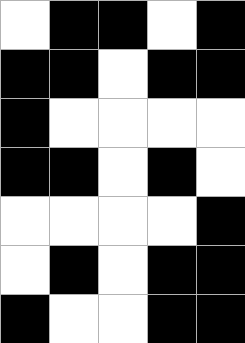[["white", "black", "black", "white", "black"], ["black", "black", "white", "black", "black"], ["black", "white", "white", "white", "white"], ["black", "black", "white", "black", "white"], ["white", "white", "white", "white", "black"], ["white", "black", "white", "black", "black"], ["black", "white", "white", "black", "black"]]